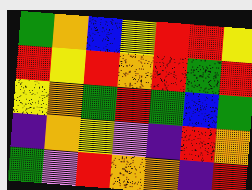[["green", "orange", "blue", "yellow", "red", "red", "yellow"], ["red", "yellow", "red", "orange", "red", "green", "red"], ["yellow", "orange", "green", "red", "green", "blue", "green"], ["indigo", "orange", "yellow", "violet", "indigo", "red", "orange"], ["green", "violet", "red", "orange", "orange", "indigo", "red"]]